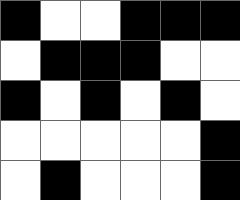[["black", "white", "white", "black", "black", "black"], ["white", "black", "black", "black", "white", "white"], ["black", "white", "black", "white", "black", "white"], ["white", "white", "white", "white", "white", "black"], ["white", "black", "white", "white", "white", "black"]]